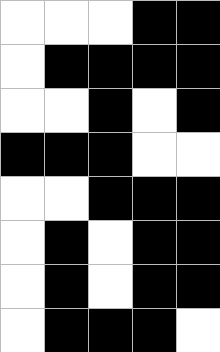[["white", "white", "white", "black", "black"], ["white", "black", "black", "black", "black"], ["white", "white", "black", "white", "black"], ["black", "black", "black", "white", "white"], ["white", "white", "black", "black", "black"], ["white", "black", "white", "black", "black"], ["white", "black", "white", "black", "black"], ["white", "black", "black", "black", "white"]]